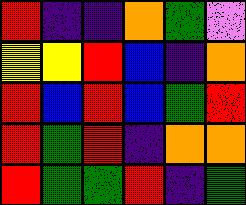[["red", "indigo", "indigo", "orange", "green", "violet"], ["yellow", "yellow", "red", "blue", "indigo", "orange"], ["red", "blue", "red", "blue", "green", "red"], ["red", "green", "red", "indigo", "orange", "orange"], ["red", "green", "green", "red", "indigo", "green"]]